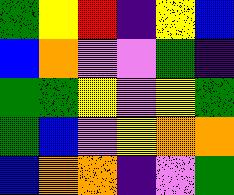[["green", "yellow", "red", "indigo", "yellow", "blue"], ["blue", "orange", "violet", "violet", "green", "indigo"], ["green", "green", "yellow", "violet", "yellow", "green"], ["green", "blue", "violet", "yellow", "orange", "orange"], ["blue", "orange", "orange", "indigo", "violet", "green"]]